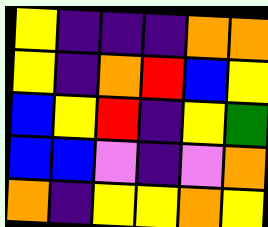[["yellow", "indigo", "indigo", "indigo", "orange", "orange"], ["yellow", "indigo", "orange", "red", "blue", "yellow"], ["blue", "yellow", "red", "indigo", "yellow", "green"], ["blue", "blue", "violet", "indigo", "violet", "orange"], ["orange", "indigo", "yellow", "yellow", "orange", "yellow"]]